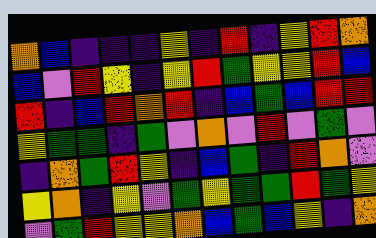[["orange", "blue", "indigo", "indigo", "indigo", "yellow", "indigo", "red", "indigo", "yellow", "red", "orange"], ["blue", "violet", "red", "yellow", "indigo", "yellow", "red", "green", "yellow", "yellow", "red", "blue"], ["red", "indigo", "blue", "red", "orange", "red", "indigo", "blue", "green", "blue", "red", "red"], ["yellow", "green", "green", "indigo", "green", "violet", "orange", "violet", "red", "violet", "green", "violet"], ["indigo", "orange", "green", "red", "yellow", "indigo", "blue", "green", "indigo", "red", "orange", "violet"], ["yellow", "orange", "indigo", "yellow", "violet", "green", "yellow", "green", "green", "red", "green", "yellow"], ["violet", "green", "red", "yellow", "yellow", "orange", "blue", "green", "blue", "yellow", "indigo", "orange"]]